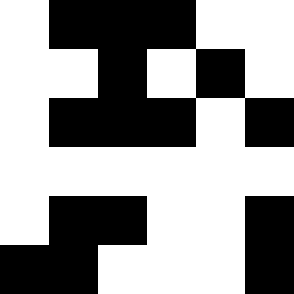[["white", "black", "black", "black", "white", "white"], ["white", "white", "black", "white", "black", "white"], ["white", "black", "black", "black", "white", "black"], ["white", "white", "white", "white", "white", "white"], ["white", "black", "black", "white", "white", "black"], ["black", "black", "white", "white", "white", "black"]]